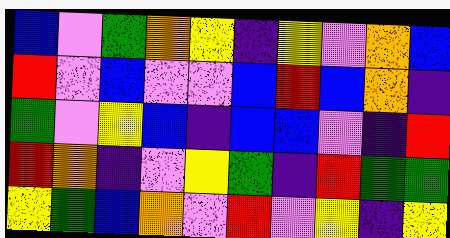[["blue", "violet", "green", "orange", "yellow", "indigo", "yellow", "violet", "orange", "blue"], ["red", "violet", "blue", "violet", "violet", "blue", "red", "blue", "orange", "indigo"], ["green", "violet", "yellow", "blue", "indigo", "blue", "blue", "violet", "indigo", "red"], ["red", "orange", "indigo", "violet", "yellow", "green", "indigo", "red", "green", "green"], ["yellow", "green", "blue", "orange", "violet", "red", "violet", "yellow", "indigo", "yellow"]]